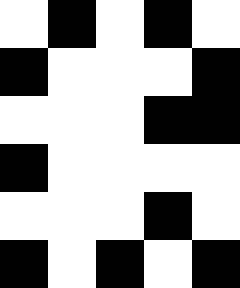[["white", "black", "white", "black", "white"], ["black", "white", "white", "white", "black"], ["white", "white", "white", "black", "black"], ["black", "white", "white", "white", "white"], ["white", "white", "white", "black", "white"], ["black", "white", "black", "white", "black"]]